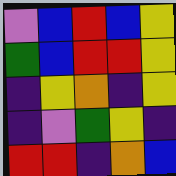[["violet", "blue", "red", "blue", "yellow"], ["green", "blue", "red", "red", "yellow"], ["indigo", "yellow", "orange", "indigo", "yellow"], ["indigo", "violet", "green", "yellow", "indigo"], ["red", "red", "indigo", "orange", "blue"]]